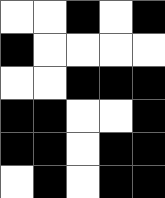[["white", "white", "black", "white", "black"], ["black", "white", "white", "white", "white"], ["white", "white", "black", "black", "black"], ["black", "black", "white", "white", "black"], ["black", "black", "white", "black", "black"], ["white", "black", "white", "black", "black"]]